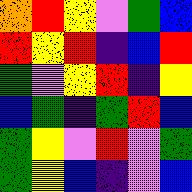[["orange", "red", "yellow", "violet", "green", "blue"], ["red", "yellow", "red", "indigo", "blue", "red"], ["green", "violet", "yellow", "red", "indigo", "yellow"], ["blue", "green", "indigo", "green", "red", "blue"], ["green", "yellow", "violet", "red", "violet", "green"], ["green", "yellow", "blue", "indigo", "violet", "blue"]]